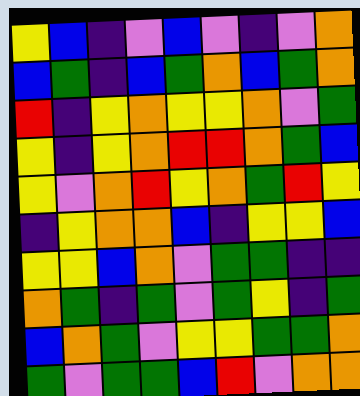[["yellow", "blue", "indigo", "violet", "blue", "violet", "indigo", "violet", "orange"], ["blue", "green", "indigo", "blue", "green", "orange", "blue", "green", "orange"], ["red", "indigo", "yellow", "orange", "yellow", "yellow", "orange", "violet", "green"], ["yellow", "indigo", "yellow", "orange", "red", "red", "orange", "green", "blue"], ["yellow", "violet", "orange", "red", "yellow", "orange", "green", "red", "yellow"], ["indigo", "yellow", "orange", "orange", "blue", "indigo", "yellow", "yellow", "blue"], ["yellow", "yellow", "blue", "orange", "violet", "green", "green", "indigo", "indigo"], ["orange", "green", "indigo", "green", "violet", "green", "yellow", "indigo", "green"], ["blue", "orange", "green", "violet", "yellow", "yellow", "green", "green", "orange"], ["green", "violet", "green", "green", "blue", "red", "violet", "orange", "orange"]]